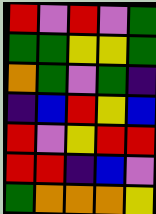[["red", "violet", "red", "violet", "green"], ["green", "green", "yellow", "yellow", "green"], ["orange", "green", "violet", "green", "indigo"], ["indigo", "blue", "red", "yellow", "blue"], ["red", "violet", "yellow", "red", "red"], ["red", "red", "indigo", "blue", "violet"], ["green", "orange", "orange", "orange", "yellow"]]